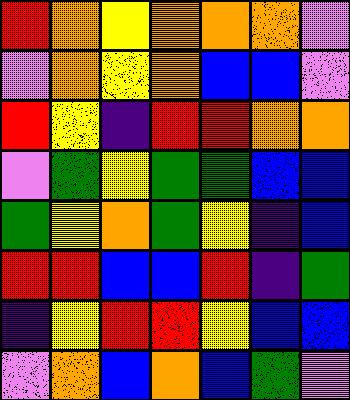[["red", "orange", "yellow", "orange", "orange", "orange", "violet"], ["violet", "orange", "yellow", "orange", "blue", "blue", "violet"], ["red", "yellow", "indigo", "red", "red", "orange", "orange"], ["violet", "green", "yellow", "green", "green", "blue", "blue"], ["green", "yellow", "orange", "green", "yellow", "indigo", "blue"], ["red", "red", "blue", "blue", "red", "indigo", "green"], ["indigo", "yellow", "red", "red", "yellow", "blue", "blue"], ["violet", "orange", "blue", "orange", "blue", "green", "violet"]]